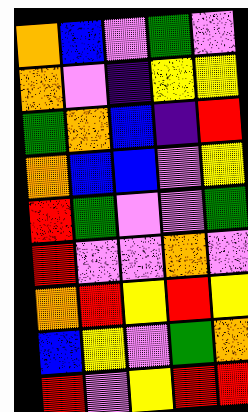[["orange", "blue", "violet", "green", "violet"], ["orange", "violet", "indigo", "yellow", "yellow"], ["green", "orange", "blue", "indigo", "red"], ["orange", "blue", "blue", "violet", "yellow"], ["red", "green", "violet", "violet", "green"], ["red", "violet", "violet", "orange", "violet"], ["orange", "red", "yellow", "red", "yellow"], ["blue", "yellow", "violet", "green", "orange"], ["red", "violet", "yellow", "red", "red"]]